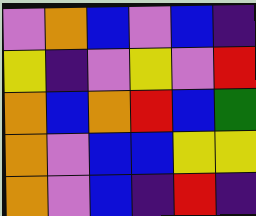[["violet", "orange", "blue", "violet", "blue", "indigo"], ["yellow", "indigo", "violet", "yellow", "violet", "red"], ["orange", "blue", "orange", "red", "blue", "green"], ["orange", "violet", "blue", "blue", "yellow", "yellow"], ["orange", "violet", "blue", "indigo", "red", "indigo"]]